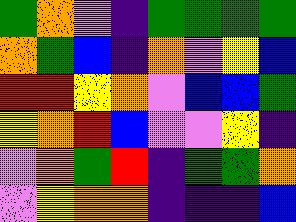[["green", "orange", "violet", "indigo", "green", "green", "green", "green"], ["orange", "green", "blue", "indigo", "orange", "violet", "yellow", "blue"], ["red", "red", "yellow", "orange", "violet", "blue", "blue", "green"], ["yellow", "orange", "red", "blue", "violet", "violet", "yellow", "indigo"], ["violet", "orange", "green", "red", "indigo", "green", "green", "orange"], ["violet", "yellow", "orange", "orange", "indigo", "indigo", "indigo", "blue"]]